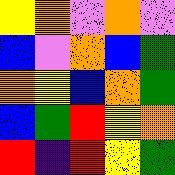[["yellow", "orange", "violet", "orange", "violet"], ["blue", "violet", "orange", "blue", "green"], ["orange", "yellow", "blue", "orange", "green"], ["blue", "green", "red", "yellow", "orange"], ["red", "indigo", "red", "yellow", "green"]]